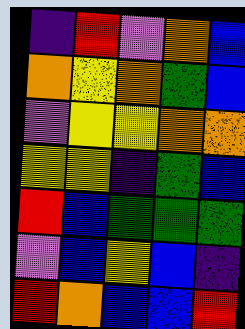[["indigo", "red", "violet", "orange", "blue"], ["orange", "yellow", "orange", "green", "blue"], ["violet", "yellow", "yellow", "orange", "orange"], ["yellow", "yellow", "indigo", "green", "blue"], ["red", "blue", "green", "green", "green"], ["violet", "blue", "yellow", "blue", "indigo"], ["red", "orange", "blue", "blue", "red"]]